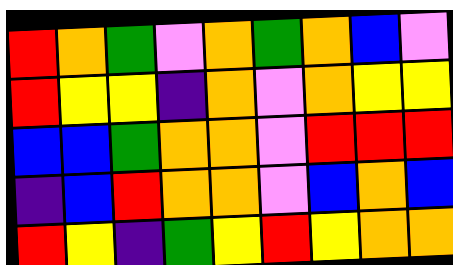[["red", "orange", "green", "violet", "orange", "green", "orange", "blue", "violet"], ["red", "yellow", "yellow", "indigo", "orange", "violet", "orange", "yellow", "yellow"], ["blue", "blue", "green", "orange", "orange", "violet", "red", "red", "red"], ["indigo", "blue", "red", "orange", "orange", "violet", "blue", "orange", "blue"], ["red", "yellow", "indigo", "green", "yellow", "red", "yellow", "orange", "orange"]]